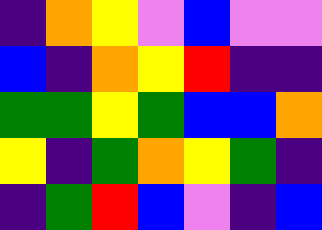[["indigo", "orange", "yellow", "violet", "blue", "violet", "violet"], ["blue", "indigo", "orange", "yellow", "red", "indigo", "indigo"], ["green", "green", "yellow", "green", "blue", "blue", "orange"], ["yellow", "indigo", "green", "orange", "yellow", "green", "indigo"], ["indigo", "green", "red", "blue", "violet", "indigo", "blue"]]